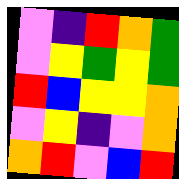[["violet", "indigo", "red", "orange", "green"], ["violet", "yellow", "green", "yellow", "green"], ["red", "blue", "yellow", "yellow", "orange"], ["violet", "yellow", "indigo", "violet", "orange"], ["orange", "red", "violet", "blue", "red"]]